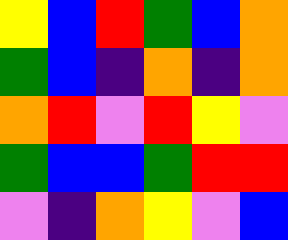[["yellow", "blue", "red", "green", "blue", "orange"], ["green", "blue", "indigo", "orange", "indigo", "orange"], ["orange", "red", "violet", "red", "yellow", "violet"], ["green", "blue", "blue", "green", "red", "red"], ["violet", "indigo", "orange", "yellow", "violet", "blue"]]